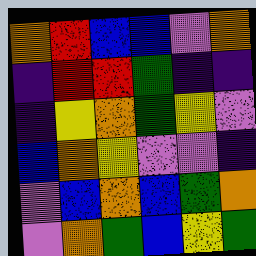[["orange", "red", "blue", "blue", "violet", "orange"], ["indigo", "red", "red", "green", "indigo", "indigo"], ["indigo", "yellow", "orange", "green", "yellow", "violet"], ["blue", "orange", "yellow", "violet", "violet", "indigo"], ["violet", "blue", "orange", "blue", "green", "orange"], ["violet", "orange", "green", "blue", "yellow", "green"]]